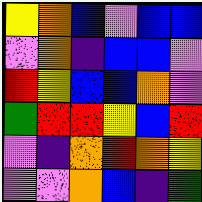[["yellow", "orange", "blue", "violet", "blue", "blue"], ["violet", "orange", "indigo", "blue", "blue", "violet"], ["red", "yellow", "blue", "blue", "orange", "violet"], ["green", "red", "red", "yellow", "blue", "red"], ["violet", "indigo", "orange", "red", "orange", "yellow"], ["violet", "violet", "orange", "blue", "indigo", "green"]]